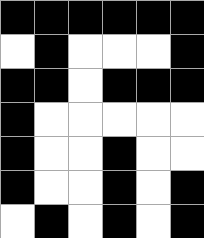[["black", "black", "black", "black", "black", "black"], ["white", "black", "white", "white", "white", "black"], ["black", "black", "white", "black", "black", "black"], ["black", "white", "white", "white", "white", "white"], ["black", "white", "white", "black", "white", "white"], ["black", "white", "white", "black", "white", "black"], ["white", "black", "white", "black", "white", "black"]]